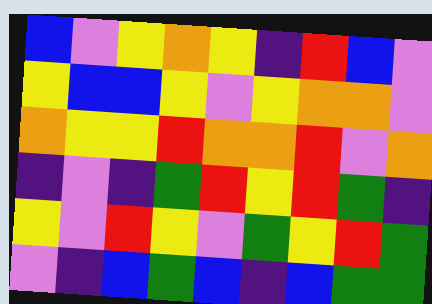[["blue", "violet", "yellow", "orange", "yellow", "indigo", "red", "blue", "violet"], ["yellow", "blue", "blue", "yellow", "violet", "yellow", "orange", "orange", "violet"], ["orange", "yellow", "yellow", "red", "orange", "orange", "red", "violet", "orange"], ["indigo", "violet", "indigo", "green", "red", "yellow", "red", "green", "indigo"], ["yellow", "violet", "red", "yellow", "violet", "green", "yellow", "red", "green"], ["violet", "indigo", "blue", "green", "blue", "indigo", "blue", "green", "green"]]